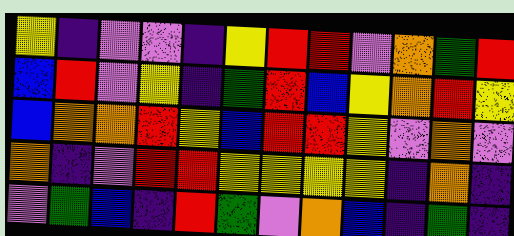[["yellow", "indigo", "violet", "violet", "indigo", "yellow", "red", "red", "violet", "orange", "green", "red"], ["blue", "red", "violet", "yellow", "indigo", "green", "red", "blue", "yellow", "orange", "red", "yellow"], ["blue", "orange", "orange", "red", "yellow", "blue", "red", "red", "yellow", "violet", "orange", "violet"], ["orange", "indigo", "violet", "red", "red", "yellow", "yellow", "yellow", "yellow", "indigo", "orange", "indigo"], ["violet", "green", "blue", "indigo", "red", "green", "violet", "orange", "blue", "indigo", "green", "indigo"]]